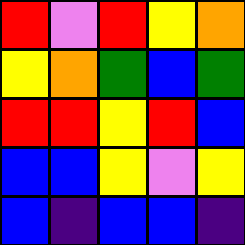[["red", "violet", "red", "yellow", "orange"], ["yellow", "orange", "green", "blue", "green"], ["red", "red", "yellow", "red", "blue"], ["blue", "blue", "yellow", "violet", "yellow"], ["blue", "indigo", "blue", "blue", "indigo"]]